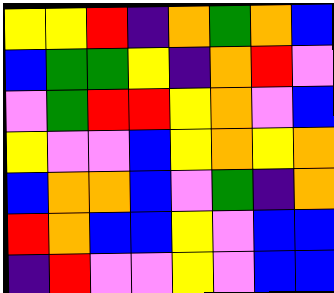[["yellow", "yellow", "red", "indigo", "orange", "green", "orange", "blue"], ["blue", "green", "green", "yellow", "indigo", "orange", "red", "violet"], ["violet", "green", "red", "red", "yellow", "orange", "violet", "blue"], ["yellow", "violet", "violet", "blue", "yellow", "orange", "yellow", "orange"], ["blue", "orange", "orange", "blue", "violet", "green", "indigo", "orange"], ["red", "orange", "blue", "blue", "yellow", "violet", "blue", "blue"], ["indigo", "red", "violet", "violet", "yellow", "violet", "blue", "blue"]]